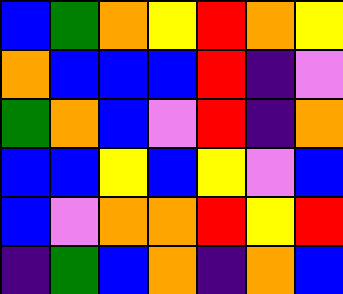[["blue", "green", "orange", "yellow", "red", "orange", "yellow"], ["orange", "blue", "blue", "blue", "red", "indigo", "violet"], ["green", "orange", "blue", "violet", "red", "indigo", "orange"], ["blue", "blue", "yellow", "blue", "yellow", "violet", "blue"], ["blue", "violet", "orange", "orange", "red", "yellow", "red"], ["indigo", "green", "blue", "orange", "indigo", "orange", "blue"]]